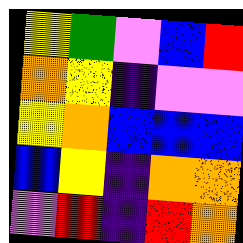[["yellow", "green", "violet", "blue", "red"], ["orange", "yellow", "indigo", "violet", "violet"], ["yellow", "orange", "blue", "blue", "blue"], ["blue", "yellow", "indigo", "orange", "orange"], ["violet", "red", "indigo", "red", "orange"]]